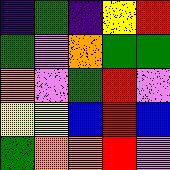[["indigo", "green", "indigo", "yellow", "red"], ["green", "violet", "orange", "green", "green"], ["orange", "violet", "green", "red", "violet"], ["yellow", "yellow", "blue", "red", "blue"], ["green", "orange", "orange", "red", "violet"]]